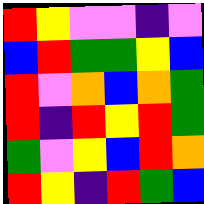[["red", "yellow", "violet", "violet", "indigo", "violet"], ["blue", "red", "green", "green", "yellow", "blue"], ["red", "violet", "orange", "blue", "orange", "green"], ["red", "indigo", "red", "yellow", "red", "green"], ["green", "violet", "yellow", "blue", "red", "orange"], ["red", "yellow", "indigo", "red", "green", "blue"]]